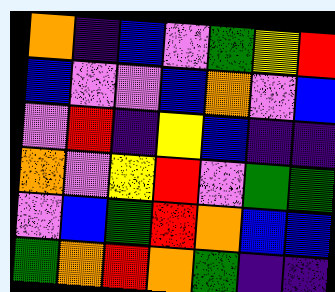[["orange", "indigo", "blue", "violet", "green", "yellow", "red"], ["blue", "violet", "violet", "blue", "orange", "violet", "blue"], ["violet", "red", "indigo", "yellow", "blue", "indigo", "indigo"], ["orange", "violet", "yellow", "red", "violet", "green", "green"], ["violet", "blue", "green", "red", "orange", "blue", "blue"], ["green", "orange", "red", "orange", "green", "indigo", "indigo"]]